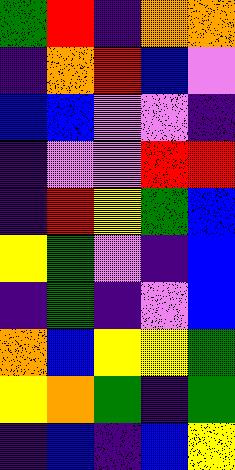[["green", "red", "indigo", "orange", "orange"], ["indigo", "orange", "red", "blue", "violet"], ["blue", "blue", "violet", "violet", "indigo"], ["indigo", "violet", "violet", "red", "red"], ["indigo", "red", "yellow", "green", "blue"], ["yellow", "green", "violet", "indigo", "blue"], ["indigo", "green", "indigo", "violet", "blue"], ["orange", "blue", "yellow", "yellow", "green"], ["yellow", "orange", "green", "indigo", "green"], ["indigo", "blue", "indigo", "blue", "yellow"]]